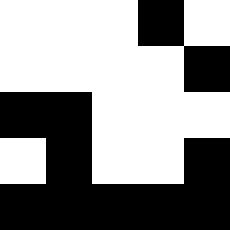[["white", "white", "white", "black", "white"], ["white", "white", "white", "white", "black"], ["black", "black", "white", "white", "white"], ["white", "black", "white", "white", "black"], ["black", "black", "black", "black", "black"]]